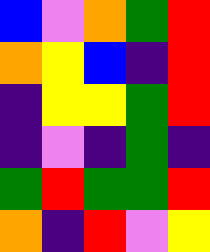[["blue", "violet", "orange", "green", "red"], ["orange", "yellow", "blue", "indigo", "red"], ["indigo", "yellow", "yellow", "green", "red"], ["indigo", "violet", "indigo", "green", "indigo"], ["green", "red", "green", "green", "red"], ["orange", "indigo", "red", "violet", "yellow"]]